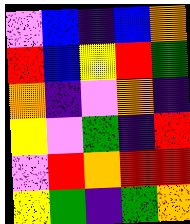[["violet", "blue", "indigo", "blue", "orange"], ["red", "blue", "yellow", "red", "green"], ["orange", "indigo", "violet", "orange", "indigo"], ["yellow", "violet", "green", "indigo", "red"], ["violet", "red", "orange", "red", "red"], ["yellow", "green", "indigo", "green", "orange"]]